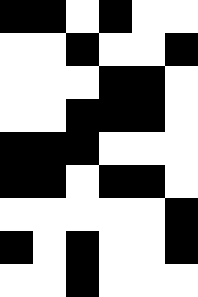[["black", "black", "white", "black", "white", "white"], ["white", "white", "black", "white", "white", "black"], ["white", "white", "white", "black", "black", "white"], ["white", "white", "black", "black", "black", "white"], ["black", "black", "black", "white", "white", "white"], ["black", "black", "white", "black", "black", "white"], ["white", "white", "white", "white", "white", "black"], ["black", "white", "black", "white", "white", "black"], ["white", "white", "black", "white", "white", "white"]]